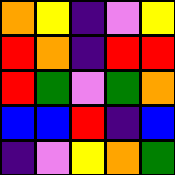[["orange", "yellow", "indigo", "violet", "yellow"], ["red", "orange", "indigo", "red", "red"], ["red", "green", "violet", "green", "orange"], ["blue", "blue", "red", "indigo", "blue"], ["indigo", "violet", "yellow", "orange", "green"]]